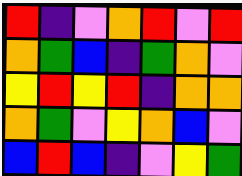[["red", "indigo", "violet", "orange", "red", "violet", "red"], ["orange", "green", "blue", "indigo", "green", "orange", "violet"], ["yellow", "red", "yellow", "red", "indigo", "orange", "orange"], ["orange", "green", "violet", "yellow", "orange", "blue", "violet"], ["blue", "red", "blue", "indigo", "violet", "yellow", "green"]]